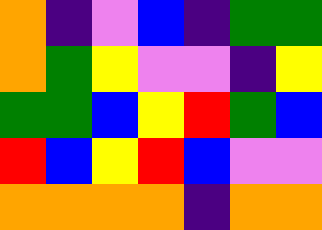[["orange", "indigo", "violet", "blue", "indigo", "green", "green"], ["orange", "green", "yellow", "violet", "violet", "indigo", "yellow"], ["green", "green", "blue", "yellow", "red", "green", "blue"], ["red", "blue", "yellow", "red", "blue", "violet", "violet"], ["orange", "orange", "orange", "orange", "indigo", "orange", "orange"]]